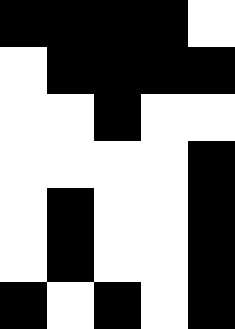[["black", "black", "black", "black", "white"], ["white", "black", "black", "black", "black"], ["white", "white", "black", "white", "white"], ["white", "white", "white", "white", "black"], ["white", "black", "white", "white", "black"], ["white", "black", "white", "white", "black"], ["black", "white", "black", "white", "black"]]